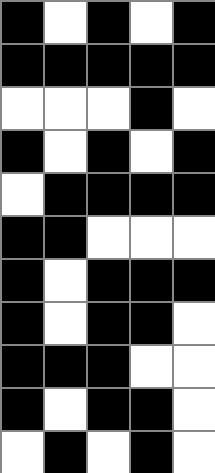[["black", "white", "black", "white", "black"], ["black", "black", "black", "black", "black"], ["white", "white", "white", "black", "white"], ["black", "white", "black", "white", "black"], ["white", "black", "black", "black", "black"], ["black", "black", "white", "white", "white"], ["black", "white", "black", "black", "black"], ["black", "white", "black", "black", "white"], ["black", "black", "black", "white", "white"], ["black", "white", "black", "black", "white"], ["white", "black", "white", "black", "white"]]